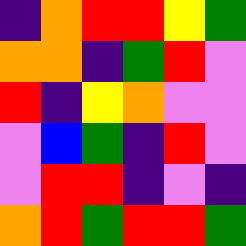[["indigo", "orange", "red", "red", "yellow", "green"], ["orange", "orange", "indigo", "green", "red", "violet"], ["red", "indigo", "yellow", "orange", "violet", "violet"], ["violet", "blue", "green", "indigo", "red", "violet"], ["violet", "red", "red", "indigo", "violet", "indigo"], ["orange", "red", "green", "red", "red", "green"]]